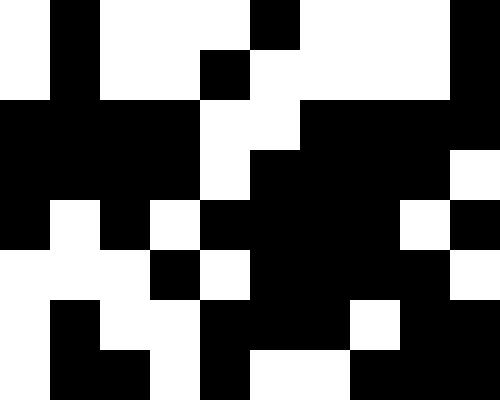[["white", "black", "white", "white", "white", "black", "white", "white", "white", "black"], ["white", "black", "white", "white", "black", "white", "white", "white", "white", "black"], ["black", "black", "black", "black", "white", "white", "black", "black", "black", "black"], ["black", "black", "black", "black", "white", "black", "black", "black", "black", "white"], ["black", "white", "black", "white", "black", "black", "black", "black", "white", "black"], ["white", "white", "white", "black", "white", "black", "black", "black", "black", "white"], ["white", "black", "white", "white", "black", "black", "black", "white", "black", "black"], ["white", "black", "black", "white", "black", "white", "white", "black", "black", "black"]]